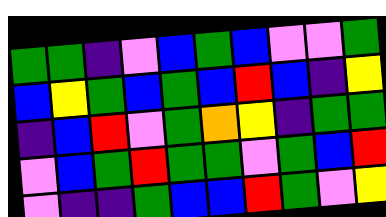[["green", "green", "indigo", "violet", "blue", "green", "blue", "violet", "violet", "green"], ["blue", "yellow", "green", "blue", "green", "blue", "red", "blue", "indigo", "yellow"], ["indigo", "blue", "red", "violet", "green", "orange", "yellow", "indigo", "green", "green"], ["violet", "blue", "green", "red", "green", "green", "violet", "green", "blue", "red"], ["violet", "indigo", "indigo", "green", "blue", "blue", "red", "green", "violet", "yellow"]]